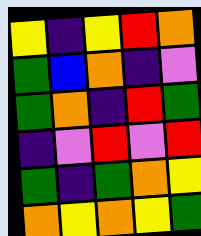[["yellow", "indigo", "yellow", "red", "orange"], ["green", "blue", "orange", "indigo", "violet"], ["green", "orange", "indigo", "red", "green"], ["indigo", "violet", "red", "violet", "red"], ["green", "indigo", "green", "orange", "yellow"], ["orange", "yellow", "orange", "yellow", "green"]]